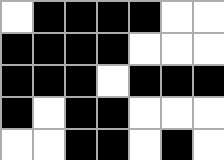[["white", "black", "black", "black", "black", "white", "white"], ["black", "black", "black", "black", "white", "white", "white"], ["black", "black", "black", "white", "black", "black", "black"], ["black", "white", "black", "black", "white", "white", "white"], ["white", "white", "black", "black", "white", "black", "white"]]